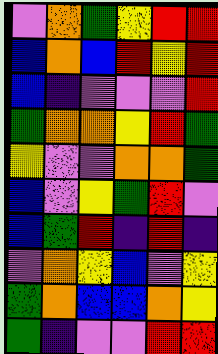[["violet", "orange", "green", "yellow", "red", "red"], ["blue", "orange", "blue", "red", "yellow", "red"], ["blue", "indigo", "violet", "violet", "violet", "red"], ["green", "orange", "orange", "yellow", "red", "green"], ["yellow", "violet", "violet", "orange", "orange", "green"], ["blue", "violet", "yellow", "green", "red", "violet"], ["blue", "green", "red", "indigo", "red", "indigo"], ["violet", "orange", "yellow", "blue", "violet", "yellow"], ["green", "orange", "blue", "blue", "orange", "yellow"], ["green", "indigo", "violet", "violet", "red", "red"]]